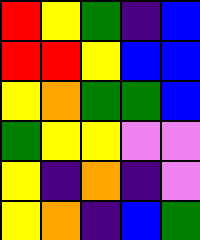[["red", "yellow", "green", "indigo", "blue"], ["red", "red", "yellow", "blue", "blue"], ["yellow", "orange", "green", "green", "blue"], ["green", "yellow", "yellow", "violet", "violet"], ["yellow", "indigo", "orange", "indigo", "violet"], ["yellow", "orange", "indigo", "blue", "green"]]